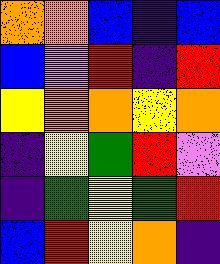[["orange", "orange", "blue", "indigo", "blue"], ["blue", "violet", "red", "indigo", "red"], ["yellow", "orange", "orange", "yellow", "orange"], ["indigo", "yellow", "green", "red", "violet"], ["indigo", "green", "yellow", "green", "red"], ["blue", "red", "yellow", "orange", "indigo"]]